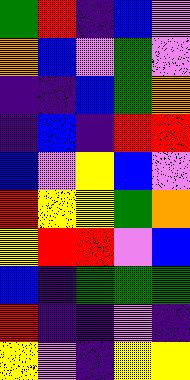[["green", "red", "indigo", "blue", "violet"], ["orange", "blue", "violet", "green", "violet"], ["indigo", "indigo", "blue", "green", "orange"], ["indigo", "blue", "indigo", "red", "red"], ["blue", "violet", "yellow", "blue", "violet"], ["red", "yellow", "yellow", "green", "orange"], ["yellow", "red", "red", "violet", "blue"], ["blue", "indigo", "green", "green", "green"], ["red", "indigo", "indigo", "violet", "indigo"], ["yellow", "violet", "indigo", "yellow", "yellow"]]